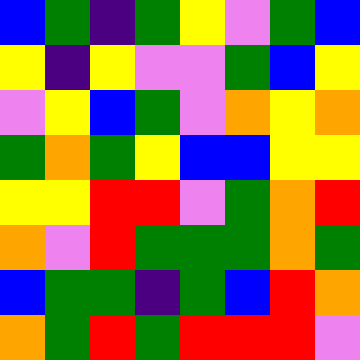[["blue", "green", "indigo", "green", "yellow", "violet", "green", "blue"], ["yellow", "indigo", "yellow", "violet", "violet", "green", "blue", "yellow"], ["violet", "yellow", "blue", "green", "violet", "orange", "yellow", "orange"], ["green", "orange", "green", "yellow", "blue", "blue", "yellow", "yellow"], ["yellow", "yellow", "red", "red", "violet", "green", "orange", "red"], ["orange", "violet", "red", "green", "green", "green", "orange", "green"], ["blue", "green", "green", "indigo", "green", "blue", "red", "orange"], ["orange", "green", "red", "green", "red", "red", "red", "violet"]]